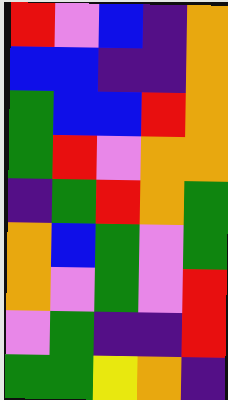[["red", "violet", "blue", "indigo", "orange"], ["blue", "blue", "indigo", "indigo", "orange"], ["green", "blue", "blue", "red", "orange"], ["green", "red", "violet", "orange", "orange"], ["indigo", "green", "red", "orange", "green"], ["orange", "blue", "green", "violet", "green"], ["orange", "violet", "green", "violet", "red"], ["violet", "green", "indigo", "indigo", "red"], ["green", "green", "yellow", "orange", "indigo"]]